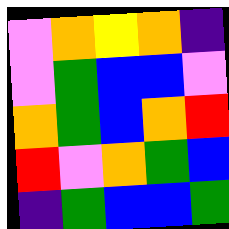[["violet", "orange", "yellow", "orange", "indigo"], ["violet", "green", "blue", "blue", "violet"], ["orange", "green", "blue", "orange", "red"], ["red", "violet", "orange", "green", "blue"], ["indigo", "green", "blue", "blue", "green"]]